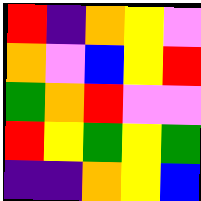[["red", "indigo", "orange", "yellow", "violet"], ["orange", "violet", "blue", "yellow", "red"], ["green", "orange", "red", "violet", "violet"], ["red", "yellow", "green", "yellow", "green"], ["indigo", "indigo", "orange", "yellow", "blue"]]